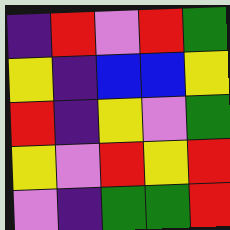[["indigo", "red", "violet", "red", "green"], ["yellow", "indigo", "blue", "blue", "yellow"], ["red", "indigo", "yellow", "violet", "green"], ["yellow", "violet", "red", "yellow", "red"], ["violet", "indigo", "green", "green", "red"]]